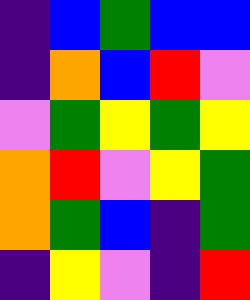[["indigo", "blue", "green", "blue", "blue"], ["indigo", "orange", "blue", "red", "violet"], ["violet", "green", "yellow", "green", "yellow"], ["orange", "red", "violet", "yellow", "green"], ["orange", "green", "blue", "indigo", "green"], ["indigo", "yellow", "violet", "indigo", "red"]]